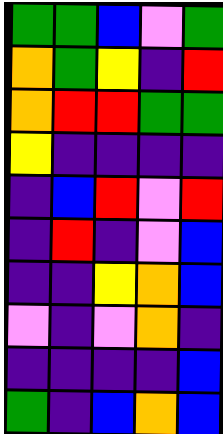[["green", "green", "blue", "violet", "green"], ["orange", "green", "yellow", "indigo", "red"], ["orange", "red", "red", "green", "green"], ["yellow", "indigo", "indigo", "indigo", "indigo"], ["indigo", "blue", "red", "violet", "red"], ["indigo", "red", "indigo", "violet", "blue"], ["indigo", "indigo", "yellow", "orange", "blue"], ["violet", "indigo", "violet", "orange", "indigo"], ["indigo", "indigo", "indigo", "indigo", "blue"], ["green", "indigo", "blue", "orange", "blue"]]